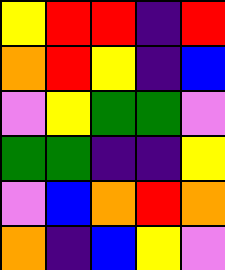[["yellow", "red", "red", "indigo", "red"], ["orange", "red", "yellow", "indigo", "blue"], ["violet", "yellow", "green", "green", "violet"], ["green", "green", "indigo", "indigo", "yellow"], ["violet", "blue", "orange", "red", "orange"], ["orange", "indigo", "blue", "yellow", "violet"]]